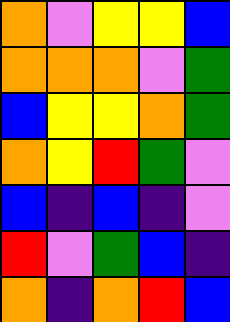[["orange", "violet", "yellow", "yellow", "blue"], ["orange", "orange", "orange", "violet", "green"], ["blue", "yellow", "yellow", "orange", "green"], ["orange", "yellow", "red", "green", "violet"], ["blue", "indigo", "blue", "indigo", "violet"], ["red", "violet", "green", "blue", "indigo"], ["orange", "indigo", "orange", "red", "blue"]]